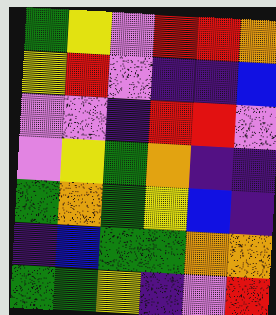[["green", "yellow", "violet", "red", "red", "orange"], ["yellow", "red", "violet", "indigo", "indigo", "blue"], ["violet", "violet", "indigo", "red", "red", "violet"], ["violet", "yellow", "green", "orange", "indigo", "indigo"], ["green", "orange", "green", "yellow", "blue", "indigo"], ["indigo", "blue", "green", "green", "orange", "orange"], ["green", "green", "yellow", "indigo", "violet", "red"]]